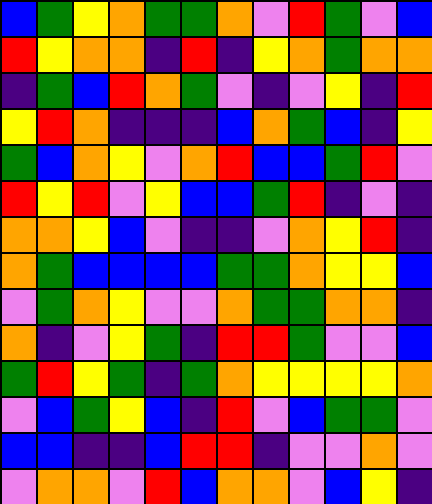[["blue", "green", "yellow", "orange", "green", "green", "orange", "violet", "red", "green", "violet", "blue"], ["red", "yellow", "orange", "orange", "indigo", "red", "indigo", "yellow", "orange", "green", "orange", "orange"], ["indigo", "green", "blue", "red", "orange", "green", "violet", "indigo", "violet", "yellow", "indigo", "red"], ["yellow", "red", "orange", "indigo", "indigo", "indigo", "blue", "orange", "green", "blue", "indigo", "yellow"], ["green", "blue", "orange", "yellow", "violet", "orange", "red", "blue", "blue", "green", "red", "violet"], ["red", "yellow", "red", "violet", "yellow", "blue", "blue", "green", "red", "indigo", "violet", "indigo"], ["orange", "orange", "yellow", "blue", "violet", "indigo", "indigo", "violet", "orange", "yellow", "red", "indigo"], ["orange", "green", "blue", "blue", "blue", "blue", "green", "green", "orange", "yellow", "yellow", "blue"], ["violet", "green", "orange", "yellow", "violet", "violet", "orange", "green", "green", "orange", "orange", "indigo"], ["orange", "indigo", "violet", "yellow", "green", "indigo", "red", "red", "green", "violet", "violet", "blue"], ["green", "red", "yellow", "green", "indigo", "green", "orange", "yellow", "yellow", "yellow", "yellow", "orange"], ["violet", "blue", "green", "yellow", "blue", "indigo", "red", "violet", "blue", "green", "green", "violet"], ["blue", "blue", "indigo", "indigo", "blue", "red", "red", "indigo", "violet", "violet", "orange", "violet"], ["violet", "orange", "orange", "violet", "red", "blue", "orange", "orange", "violet", "blue", "yellow", "indigo"]]